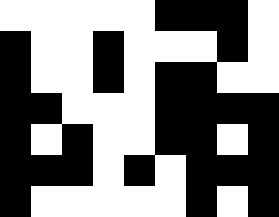[["white", "white", "white", "white", "white", "black", "black", "black", "white"], ["black", "white", "white", "black", "white", "white", "white", "black", "white"], ["black", "white", "white", "black", "white", "black", "black", "white", "white"], ["black", "black", "white", "white", "white", "black", "black", "black", "black"], ["black", "white", "black", "white", "white", "black", "black", "white", "black"], ["black", "black", "black", "white", "black", "white", "black", "black", "black"], ["black", "white", "white", "white", "white", "white", "black", "white", "black"]]